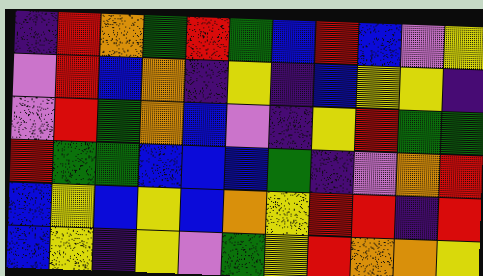[["indigo", "red", "orange", "green", "red", "green", "blue", "red", "blue", "violet", "yellow"], ["violet", "red", "blue", "orange", "indigo", "yellow", "indigo", "blue", "yellow", "yellow", "indigo"], ["violet", "red", "green", "orange", "blue", "violet", "indigo", "yellow", "red", "green", "green"], ["red", "green", "green", "blue", "blue", "blue", "green", "indigo", "violet", "orange", "red"], ["blue", "yellow", "blue", "yellow", "blue", "orange", "yellow", "red", "red", "indigo", "red"], ["blue", "yellow", "indigo", "yellow", "violet", "green", "yellow", "red", "orange", "orange", "yellow"]]